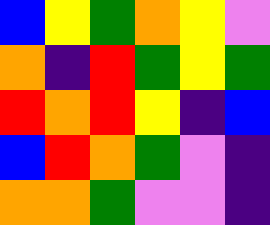[["blue", "yellow", "green", "orange", "yellow", "violet"], ["orange", "indigo", "red", "green", "yellow", "green"], ["red", "orange", "red", "yellow", "indigo", "blue"], ["blue", "red", "orange", "green", "violet", "indigo"], ["orange", "orange", "green", "violet", "violet", "indigo"]]